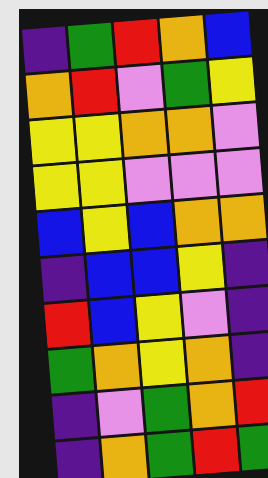[["indigo", "green", "red", "orange", "blue"], ["orange", "red", "violet", "green", "yellow"], ["yellow", "yellow", "orange", "orange", "violet"], ["yellow", "yellow", "violet", "violet", "violet"], ["blue", "yellow", "blue", "orange", "orange"], ["indigo", "blue", "blue", "yellow", "indigo"], ["red", "blue", "yellow", "violet", "indigo"], ["green", "orange", "yellow", "orange", "indigo"], ["indigo", "violet", "green", "orange", "red"], ["indigo", "orange", "green", "red", "green"]]